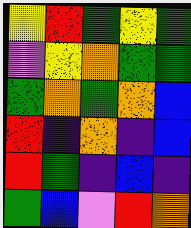[["yellow", "red", "green", "yellow", "green"], ["violet", "yellow", "orange", "green", "green"], ["green", "orange", "green", "orange", "blue"], ["red", "indigo", "orange", "indigo", "blue"], ["red", "green", "indigo", "blue", "indigo"], ["green", "blue", "violet", "red", "orange"]]